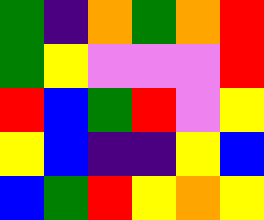[["green", "indigo", "orange", "green", "orange", "red"], ["green", "yellow", "violet", "violet", "violet", "red"], ["red", "blue", "green", "red", "violet", "yellow"], ["yellow", "blue", "indigo", "indigo", "yellow", "blue"], ["blue", "green", "red", "yellow", "orange", "yellow"]]